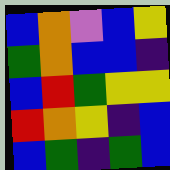[["blue", "orange", "violet", "blue", "yellow"], ["green", "orange", "blue", "blue", "indigo"], ["blue", "red", "green", "yellow", "yellow"], ["red", "orange", "yellow", "indigo", "blue"], ["blue", "green", "indigo", "green", "blue"]]